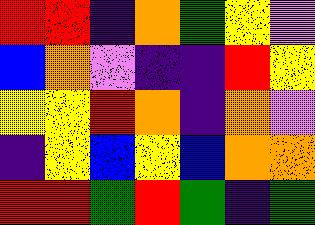[["red", "red", "indigo", "orange", "green", "yellow", "violet"], ["blue", "orange", "violet", "indigo", "indigo", "red", "yellow"], ["yellow", "yellow", "red", "orange", "indigo", "orange", "violet"], ["indigo", "yellow", "blue", "yellow", "blue", "orange", "orange"], ["red", "red", "green", "red", "green", "indigo", "green"]]